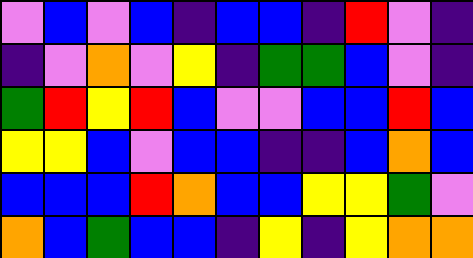[["violet", "blue", "violet", "blue", "indigo", "blue", "blue", "indigo", "red", "violet", "indigo"], ["indigo", "violet", "orange", "violet", "yellow", "indigo", "green", "green", "blue", "violet", "indigo"], ["green", "red", "yellow", "red", "blue", "violet", "violet", "blue", "blue", "red", "blue"], ["yellow", "yellow", "blue", "violet", "blue", "blue", "indigo", "indigo", "blue", "orange", "blue"], ["blue", "blue", "blue", "red", "orange", "blue", "blue", "yellow", "yellow", "green", "violet"], ["orange", "blue", "green", "blue", "blue", "indigo", "yellow", "indigo", "yellow", "orange", "orange"]]